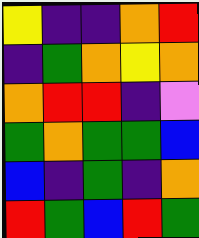[["yellow", "indigo", "indigo", "orange", "red"], ["indigo", "green", "orange", "yellow", "orange"], ["orange", "red", "red", "indigo", "violet"], ["green", "orange", "green", "green", "blue"], ["blue", "indigo", "green", "indigo", "orange"], ["red", "green", "blue", "red", "green"]]